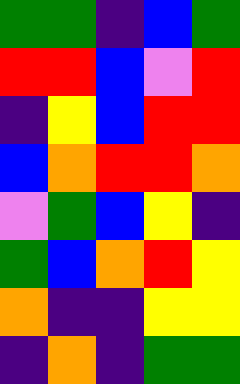[["green", "green", "indigo", "blue", "green"], ["red", "red", "blue", "violet", "red"], ["indigo", "yellow", "blue", "red", "red"], ["blue", "orange", "red", "red", "orange"], ["violet", "green", "blue", "yellow", "indigo"], ["green", "blue", "orange", "red", "yellow"], ["orange", "indigo", "indigo", "yellow", "yellow"], ["indigo", "orange", "indigo", "green", "green"]]